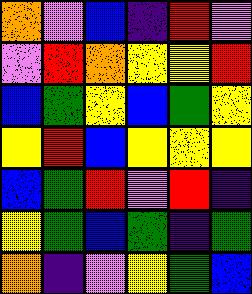[["orange", "violet", "blue", "indigo", "red", "violet"], ["violet", "red", "orange", "yellow", "yellow", "red"], ["blue", "green", "yellow", "blue", "green", "yellow"], ["yellow", "red", "blue", "yellow", "yellow", "yellow"], ["blue", "green", "red", "violet", "red", "indigo"], ["yellow", "green", "blue", "green", "indigo", "green"], ["orange", "indigo", "violet", "yellow", "green", "blue"]]